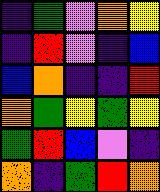[["indigo", "green", "violet", "orange", "yellow"], ["indigo", "red", "violet", "indigo", "blue"], ["blue", "orange", "indigo", "indigo", "red"], ["orange", "green", "yellow", "green", "yellow"], ["green", "red", "blue", "violet", "indigo"], ["orange", "indigo", "green", "red", "orange"]]